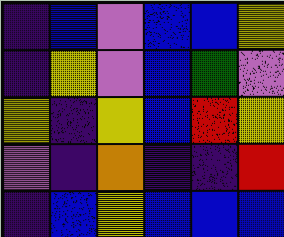[["indigo", "blue", "violet", "blue", "blue", "yellow"], ["indigo", "yellow", "violet", "blue", "green", "violet"], ["yellow", "indigo", "yellow", "blue", "red", "yellow"], ["violet", "indigo", "orange", "indigo", "indigo", "red"], ["indigo", "blue", "yellow", "blue", "blue", "blue"]]